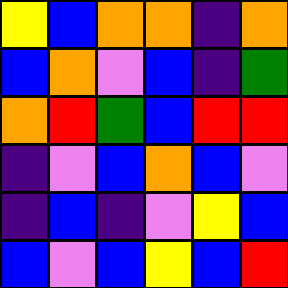[["yellow", "blue", "orange", "orange", "indigo", "orange"], ["blue", "orange", "violet", "blue", "indigo", "green"], ["orange", "red", "green", "blue", "red", "red"], ["indigo", "violet", "blue", "orange", "blue", "violet"], ["indigo", "blue", "indigo", "violet", "yellow", "blue"], ["blue", "violet", "blue", "yellow", "blue", "red"]]